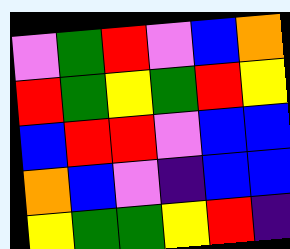[["violet", "green", "red", "violet", "blue", "orange"], ["red", "green", "yellow", "green", "red", "yellow"], ["blue", "red", "red", "violet", "blue", "blue"], ["orange", "blue", "violet", "indigo", "blue", "blue"], ["yellow", "green", "green", "yellow", "red", "indigo"]]